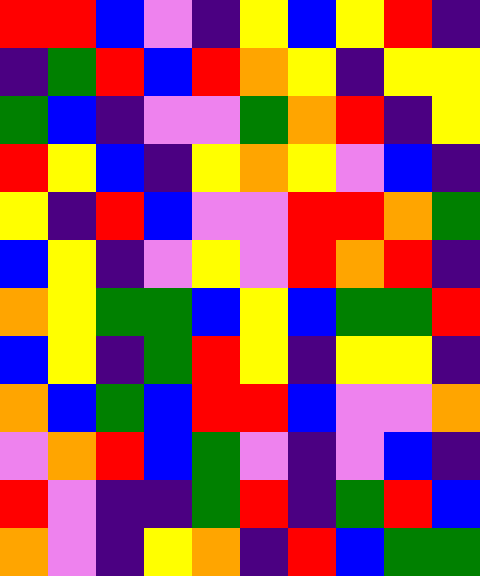[["red", "red", "blue", "violet", "indigo", "yellow", "blue", "yellow", "red", "indigo"], ["indigo", "green", "red", "blue", "red", "orange", "yellow", "indigo", "yellow", "yellow"], ["green", "blue", "indigo", "violet", "violet", "green", "orange", "red", "indigo", "yellow"], ["red", "yellow", "blue", "indigo", "yellow", "orange", "yellow", "violet", "blue", "indigo"], ["yellow", "indigo", "red", "blue", "violet", "violet", "red", "red", "orange", "green"], ["blue", "yellow", "indigo", "violet", "yellow", "violet", "red", "orange", "red", "indigo"], ["orange", "yellow", "green", "green", "blue", "yellow", "blue", "green", "green", "red"], ["blue", "yellow", "indigo", "green", "red", "yellow", "indigo", "yellow", "yellow", "indigo"], ["orange", "blue", "green", "blue", "red", "red", "blue", "violet", "violet", "orange"], ["violet", "orange", "red", "blue", "green", "violet", "indigo", "violet", "blue", "indigo"], ["red", "violet", "indigo", "indigo", "green", "red", "indigo", "green", "red", "blue"], ["orange", "violet", "indigo", "yellow", "orange", "indigo", "red", "blue", "green", "green"]]